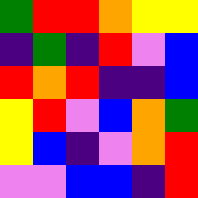[["green", "red", "red", "orange", "yellow", "yellow"], ["indigo", "green", "indigo", "red", "violet", "blue"], ["red", "orange", "red", "indigo", "indigo", "blue"], ["yellow", "red", "violet", "blue", "orange", "green"], ["yellow", "blue", "indigo", "violet", "orange", "red"], ["violet", "violet", "blue", "blue", "indigo", "red"]]